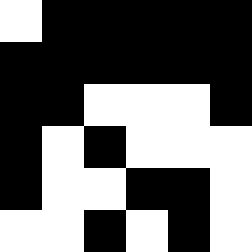[["white", "black", "black", "black", "black", "black"], ["black", "black", "black", "black", "black", "black"], ["black", "black", "white", "white", "white", "black"], ["black", "white", "black", "white", "white", "white"], ["black", "white", "white", "black", "black", "white"], ["white", "white", "black", "white", "black", "white"]]